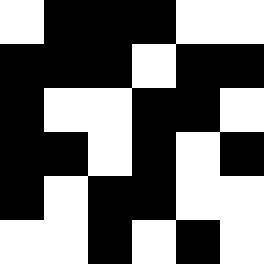[["white", "black", "black", "black", "white", "white"], ["black", "black", "black", "white", "black", "black"], ["black", "white", "white", "black", "black", "white"], ["black", "black", "white", "black", "white", "black"], ["black", "white", "black", "black", "white", "white"], ["white", "white", "black", "white", "black", "white"]]